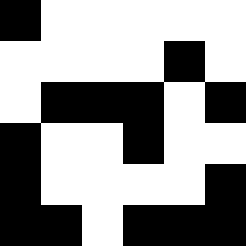[["black", "white", "white", "white", "white", "white"], ["white", "white", "white", "white", "black", "white"], ["white", "black", "black", "black", "white", "black"], ["black", "white", "white", "black", "white", "white"], ["black", "white", "white", "white", "white", "black"], ["black", "black", "white", "black", "black", "black"]]